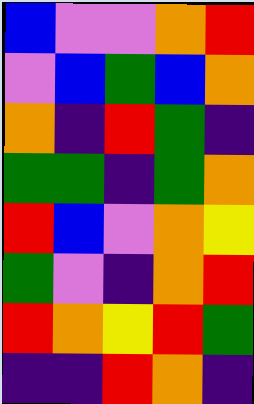[["blue", "violet", "violet", "orange", "red"], ["violet", "blue", "green", "blue", "orange"], ["orange", "indigo", "red", "green", "indigo"], ["green", "green", "indigo", "green", "orange"], ["red", "blue", "violet", "orange", "yellow"], ["green", "violet", "indigo", "orange", "red"], ["red", "orange", "yellow", "red", "green"], ["indigo", "indigo", "red", "orange", "indigo"]]